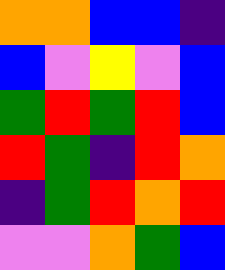[["orange", "orange", "blue", "blue", "indigo"], ["blue", "violet", "yellow", "violet", "blue"], ["green", "red", "green", "red", "blue"], ["red", "green", "indigo", "red", "orange"], ["indigo", "green", "red", "orange", "red"], ["violet", "violet", "orange", "green", "blue"]]